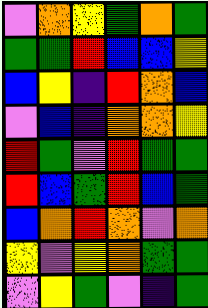[["violet", "orange", "yellow", "green", "orange", "green"], ["green", "green", "red", "blue", "blue", "yellow"], ["blue", "yellow", "indigo", "red", "orange", "blue"], ["violet", "blue", "indigo", "orange", "orange", "yellow"], ["red", "green", "violet", "red", "green", "green"], ["red", "blue", "green", "red", "blue", "green"], ["blue", "orange", "red", "orange", "violet", "orange"], ["yellow", "violet", "yellow", "orange", "green", "green"], ["violet", "yellow", "green", "violet", "indigo", "green"]]